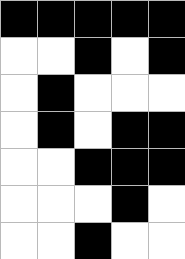[["black", "black", "black", "black", "black"], ["white", "white", "black", "white", "black"], ["white", "black", "white", "white", "white"], ["white", "black", "white", "black", "black"], ["white", "white", "black", "black", "black"], ["white", "white", "white", "black", "white"], ["white", "white", "black", "white", "white"]]